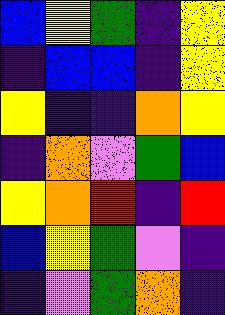[["blue", "yellow", "green", "indigo", "yellow"], ["indigo", "blue", "blue", "indigo", "yellow"], ["yellow", "indigo", "indigo", "orange", "yellow"], ["indigo", "orange", "violet", "green", "blue"], ["yellow", "orange", "red", "indigo", "red"], ["blue", "yellow", "green", "violet", "indigo"], ["indigo", "violet", "green", "orange", "indigo"]]